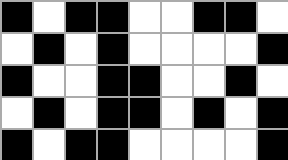[["black", "white", "black", "black", "white", "white", "black", "black", "white"], ["white", "black", "white", "black", "white", "white", "white", "white", "black"], ["black", "white", "white", "black", "black", "white", "white", "black", "white"], ["white", "black", "white", "black", "black", "white", "black", "white", "black"], ["black", "white", "black", "black", "white", "white", "white", "white", "black"]]